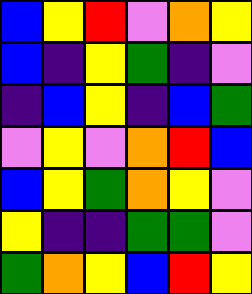[["blue", "yellow", "red", "violet", "orange", "yellow"], ["blue", "indigo", "yellow", "green", "indigo", "violet"], ["indigo", "blue", "yellow", "indigo", "blue", "green"], ["violet", "yellow", "violet", "orange", "red", "blue"], ["blue", "yellow", "green", "orange", "yellow", "violet"], ["yellow", "indigo", "indigo", "green", "green", "violet"], ["green", "orange", "yellow", "blue", "red", "yellow"]]